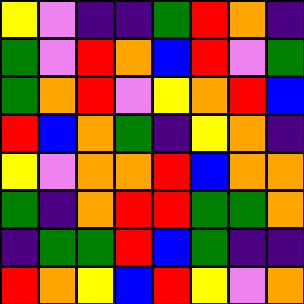[["yellow", "violet", "indigo", "indigo", "green", "red", "orange", "indigo"], ["green", "violet", "red", "orange", "blue", "red", "violet", "green"], ["green", "orange", "red", "violet", "yellow", "orange", "red", "blue"], ["red", "blue", "orange", "green", "indigo", "yellow", "orange", "indigo"], ["yellow", "violet", "orange", "orange", "red", "blue", "orange", "orange"], ["green", "indigo", "orange", "red", "red", "green", "green", "orange"], ["indigo", "green", "green", "red", "blue", "green", "indigo", "indigo"], ["red", "orange", "yellow", "blue", "red", "yellow", "violet", "orange"]]